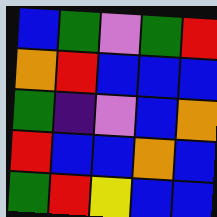[["blue", "green", "violet", "green", "red"], ["orange", "red", "blue", "blue", "blue"], ["green", "indigo", "violet", "blue", "orange"], ["red", "blue", "blue", "orange", "blue"], ["green", "red", "yellow", "blue", "blue"]]